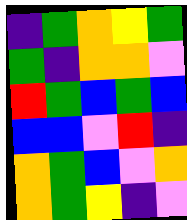[["indigo", "green", "orange", "yellow", "green"], ["green", "indigo", "orange", "orange", "violet"], ["red", "green", "blue", "green", "blue"], ["blue", "blue", "violet", "red", "indigo"], ["orange", "green", "blue", "violet", "orange"], ["orange", "green", "yellow", "indigo", "violet"]]